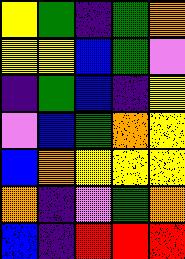[["yellow", "green", "indigo", "green", "orange"], ["yellow", "yellow", "blue", "green", "violet"], ["indigo", "green", "blue", "indigo", "yellow"], ["violet", "blue", "green", "orange", "yellow"], ["blue", "orange", "yellow", "yellow", "yellow"], ["orange", "indigo", "violet", "green", "orange"], ["blue", "indigo", "red", "red", "red"]]